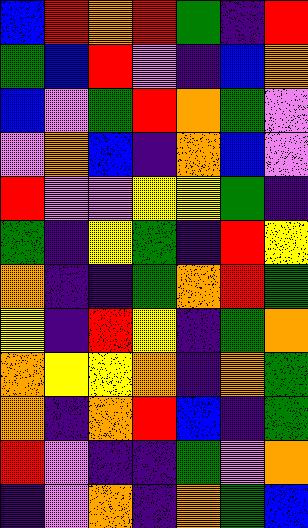[["blue", "red", "orange", "red", "green", "indigo", "red"], ["green", "blue", "red", "violet", "indigo", "blue", "orange"], ["blue", "violet", "green", "red", "orange", "green", "violet"], ["violet", "orange", "blue", "indigo", "orange", "blue", "violet"], ["red", "violet", "violet", "yellow", "yellow", "green", "indigo"], ["green", "indigo", "yellow", "green", "indigo", "red", "yellow"], ["orange", "indigo", "indigo", "green", "orange", "red", "green"], ["yellow", "indigo", "red", "yellow", "indigo", "green", "orange"], ["orange", "yellow", "yellow", "orange", "indigo", "orange", "green"], ["orange", "indigo", "orange", "red", "blue", "indigo", "green"], ["red", "violet", "indigo", "indigo", "green", "violet", "orange"], ["indigo", "violet", "orange", "indigo", "orange", "green", "blue"]]